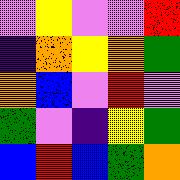[["violet", "yellow", "violet", "violet", "red"], ["indigo", "orange", "yellow", "orange", "green"], ["orange", "blue", "violet", "red", "violet"], ["green", "violet", "indigo", "yellow", "green"], ["blue", "red", "blue", "green", "orange"]]